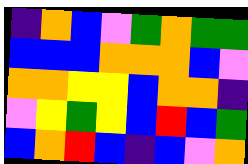[["indigo", "orange", "blue", "violet", "green", "orange", "green", "green"], ["blue", "blue", "blue", "orange", "orange", "orange", "blue", "violet"], ["orange", "orange", "yellow", "yellow", "blue", "orange", "orange", "indigo"], ["violet", "yellow", "green", "yellow", "blue", "red", "blue", "green"], ["blue", "orange", "red", "blue", "indigo", "blue", "violet", "orange"]]